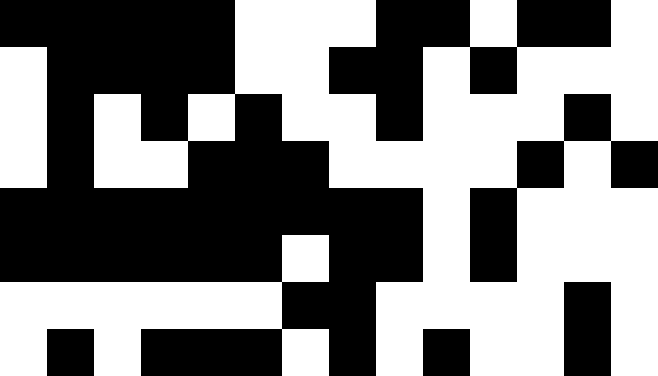[["black", "black", "black", "black", "black", "white", "white", "white", "black", "black", "white", "black", "black", "white"], ["white", "black", "black", "black", "black", "white", "white", "black", "black", "white", "black", "white", "white", "white"], ["white", "black", "white", "black", "white", "black", "white", "white", "black", "white", "white", "white", "black", "white"], ["white", "black", "white", "white", "black", "black", "black", "white", "white", "white", "white", "black", "white", "black"], ["black", "black", "black", "black", "black", "black", "black", "black", "black", "white", "black", "white", "white", "white"], ["black", "black", "black", "black", "black", "black", "white", "black", "black", "white", "black", "white", "white", "white"], ["white", "white", "white", "white", "white", "white", "black", "black", "white", "white", "white", "white", "black", "white"], ["white", "black", "white", "black", "black", "black", "white", "black", "white", "black", "white", "white", "black", "white"]]